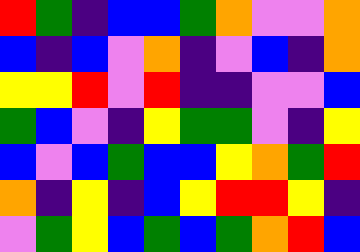[["red", "green", "indigo", "blue", "blue", "green", "orange", "violet", "violet", "orange"], ["blue", "indigo", "blue", "violet", "orange", "indigo", "violet", "blue", "indigo", "orange"], ["yellow", "yellow", "red", "violet", "red", "indigo", "indigo", "violet", "violet", "blue"], ["green", "blue", "violet", "indigo", "yellow", "green", "green", "violet", "indigo", "yellow"], ["blue", "violet", "blue", "green", "blue", "blue", "yellow", "orange", "green", "red"], ["orange", "indigo", "yellow", "indigo", "blue", "yellow", "red", "red", "yellow", "indigo"], ["violet", "green", "yellow", "blue", "green", "blue", "green", "orange", "red", "blue"]]